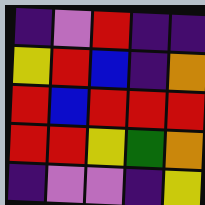[["indigo", "violet", "red", "indigo", "indigo"], ["yellow", "red", "blue", "indigo", "orange"], ["red", "blue", "red", "red", "red"], ["red", "red", "yellow", "green", "orange"], ["indigo", "violet", "violet", "indigo", "yellow"]]